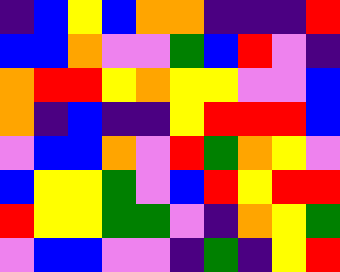[["indigo", "blue", "yellow", "blue", "orange", "orange", "indigo", "indigo", "indigo", "red"], ["blue", "blue", "orange", "violet", "violet", "green", "blue", "red", "violet", "indigo"], ["orange", "red", "red", "yellow", "orange", "yellow", "yellow", "violet", "violet", "blue"], ["orange", "indigo", "blue", "indigo", "indigo", "yellow", "red", "red", "red", "blue"], ["violet", "blue", "blue", "orange", "violet", "red", "green", "orange", "yellow", "violet"], ["blue", "yellow", "yellow", "green", "violet", "blue", "red", "yellow", "red", "red"], ["red", "yellow", "yellow", "green", "green", "violet", "indigo", "orange", "yellow", "green"], ["violet", "blue", "blue", "violet", "violet", "indigo", "green", "indigo", "yellow", "red"]]